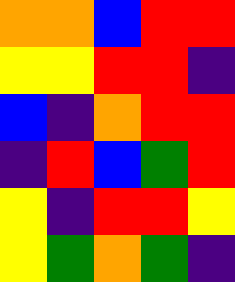[["orange", "orange", "blue", "red", "red"], ["yellow", "yellow", "red", "red", "indigo"], ["blue", "indigo", "orange", "red", "red"], ["indigo", "red", "blue", "green", "red"], ["yellow", "indigo", "red", "red", "yellow"], ["yellow", "green", "orange", "green", "indigo"]]